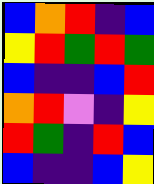[["blue", "orange", "red", "indigo", "blue"], ["yellow", "red", "green", "red", "green"], ["blue", "indigo", "indigo", "blue", "red"], ["orange", "red", "violet", "indigo", "yellow"], ["red", "green", "indigo", "red", "blue"], ["blue", "indigo", "indigo", "blue", "yellow"]]